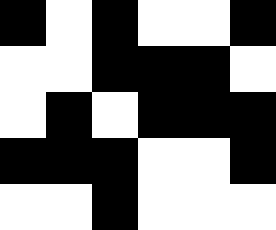[["black", "white", "black", "white", "white", "black"], ["white", "white", "black", "black", "black", "white"], ["white", "black", "white", "black", "black", "black"], ["black", "black", "black", "white", "white", "black"], ["white", "white", "black", "white", "white", "white"]]